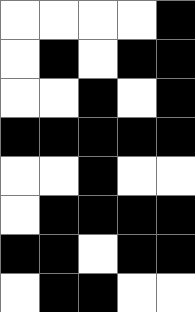[["white", "white", "white", "white", "black"], ["white", "black", "white", "black", "black"], ["white", "white", "black", "white", "black"], ["black", "black", "black", "black", "black"], ["white", "white", "black", "white", "white"], ["white", "black", "black", "black", "black"], ["black", "black", "white", "black", "black"], ["white", "black", "black", "white", "white"]]